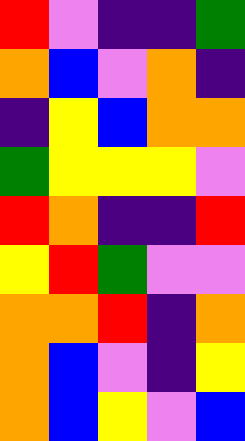[["red", "violet", "indigo", "indigo", "green"], ["orange", "blue", "violet", "orange", "indigo"], ["indigo", "yellow", "blue", "orange", "orange"], ["green", "yellow", "yellow", "yellow", "violet"], ["red", "orange", "indigo", "indigo", "red"], ["yellow", "red", "green", "violet", "violet"], ["orange", "orange", "red", "indigo", "orange"], ["orange", "blue", "violet", "indigo", "yellow"], ["orange", "blue", "yellow", "violet", "blue"]]